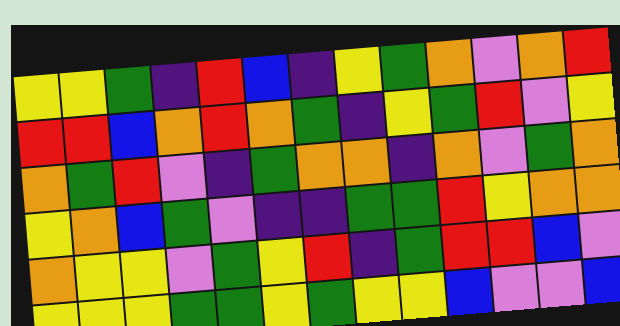[["yellow", "yellow", "green", "indigo", "red", "blue", "indigo", "yellow", "green", "orange", "violet", "orange", "red"], ["red", "red", "blue", "orange", "red", "orange", "green", "indigo", "yellow", "green", "red", "violet", "yellow"], ["orange", "green", "red", "violet", "indigo", "green", "orange", "orange", "indigo", "orange", "violet", "green", "orange"], ["yellow", "orange", "blue", "green", "violet", "indigo", "indigo", "green", "green", "red", "yellow", "orange", "orange"], ["orange", "yellow", "yellow", "violet", "green", "yellow", "red", "indigo", "green", "red", "red", "blue", "violet"], ["yellow", "yellow", "yellow", "green", "green", "yellow", "green", "yellow", "yellow", "blue", "violet", "violet", "blue"]]